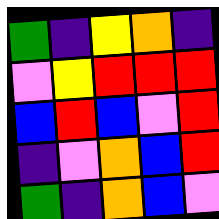[["green", "indigo", "yellow", "orange", "indigo"], ["violet", "yellow", "red", "red", "red"], ["blue", "red", "blue", "violet", "red"], ["indigo", "violet", "orange", "blue", "red"], ["green", "indigo", "orange", "blue", "violet"]]